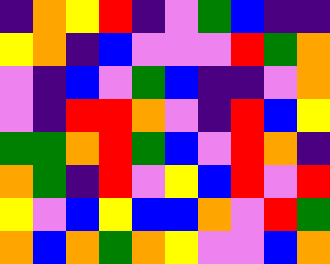[["indigo", "orange", "yellow", "red", "indigo", "violet", "green", "blue", "indigo", "indigo"], ["yellow", "orange", "indigo", "blue", "violet", "violet", "violet", "red", "green", "orange"], ["violet", "indigo", "blue", "violet", "green", "blue", "indigo", "indigo", "violet", "orange"], ["violet", "indigo", "red", "red", "orange", "violet", "indigo", "red", "blue", "yellow"], ["green", "green", "orange", "red", "green", "blue", "violet", "red", "orange", "indigo"], ["orange", "green", "indigo", "red", "violet", "yellow", "blue", "red", "violet", "red"], ["yellow", "violet", "blue", "yellow", "blue", "blue", "orange", "violet", "red", "green"], ["orange", "blue", "orange", "green", "orange", "yellow", "violet", "violet", "blue", "orange"]]